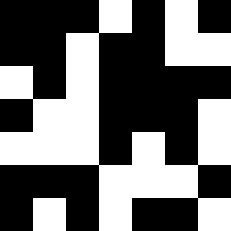[["black", "black", "black", "white", "black", "white", "black"], ["black", "black", "white", "black", "black", "white", "white"], ["white", "black", "white", "black", "black", "black", "black"], ["black", "white", "white", "black", "black", "black", "white"], ["white", "white", "white", "black", "white", "black", "white"], ["black", "black", "black", "white", "white", "white", "black"], ["black", "white", "black", "white", "black", "black", "white"]]